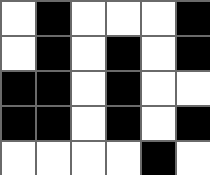[["white", "black", "white", "white", "white", "black"], ["white", "black", "white", "black", "white", "black"], ["black", "black", "white", "black", "white", "white"], ["black", "black", "white", "black", "white", "black"], ["white", "white", "white", "white", "black", "white"]]